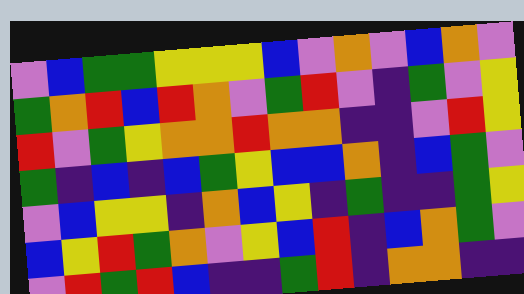[["violet", "blue", "green", "green", "yellow", "yellow", "yellow", "blue", "violet", "orange", "violet", "blue", "orange", "violet"], ["green", "orange", "red", "blue", "red", "orange", "violet", "green", "red", "violet", "indigo", "green", "violet", "yellow"], ["red", "violet", "green", "yellow", "orange", "orange", "red", "orange", "orange", "indigo", "indigo", "violet", "red", "yellow"], ["green", "indigo", "blue", "indigo", "blue", "green", "yellow", "blue", "blue", "orange", "indigo", "blue", "green", "violet"], ["violet", "blue", "yellow", "yellow", "indigo", "orange", "blue", "yellow", "indigo", "green", "indigo", "indigo", "green", "yellow"], ["blue", "yellow", "red", "green", "orange", "violet", "yellow", "blue", "red", "indigo", "blue", "orange", "green", "violet"], ["violet", "red", "green", "red", "blue", "indigo", "indigo", "green", "red", "indigo", "orange", "orange", "indigo", "indigo"]]